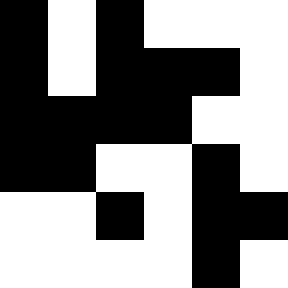[["black", "white", "black", "white", "white", "white"], ["black", "white", "black", "black", "black", "white"], ["black", "black", "black", "black", "white", "white"], ["black", "black", "white", "white", "black", "white"], ["white", "white", "black", "white", "black", "black"], ["white", "white", "white", "white", "black", "white"]]